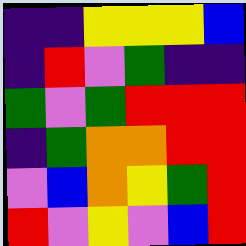[["indigo", "indigo", "yellow", "yellow", "yellow", "blue"], ["indigo", "red", "violet", "green", "indigo", "indigo"], ["green", "violet", "green", "red", "red", "red"], ["indigo", "green", "orange", "orange", "red", "red"], ["violet", "blue", "orange", "yellow", "green", "red"], ["red", "violet", "yellow", "violet", "blue", "red"]]